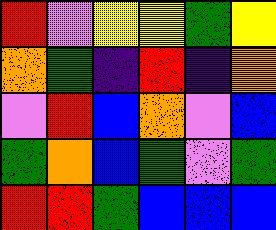[["red", "violet", "yellow", "yellow", "green", "yellow"], ["orange", "green", "indigo", "red", "indigo", "orange"], ["violet", "red", "blue", "orange", "violet", "blue"], ["green", "orange", "blue", "green", "violet", "green"], ["red", "red", "green", "blue", "blue", "blue"]]